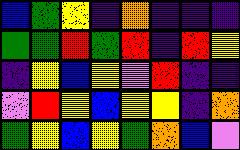[["blue", "green", "yellow", "indigo", "orange", "indigo", "indigo", "indigo"], ["green", "green", "red", "green", "red", "indigo", "red", "yellow"], ["indigo", "yellow", "blue", "yellow", "violet", "red", "indigo", "indigo"], ["violet", "red", "yellow", "blue", "yellow", "yellow", "indigo", "orange"], ["green", "yellow", "blue", "yellow", "green", "orange", "blue", "violet"]]